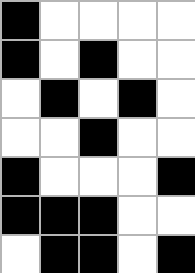[["black", "white", "white", "white", "white"], ["black", "white", "black", "white", "white"], ["white", "black", "white", "black", "white"], ["white", "white", "black", "white", "white"], ["black", "white", "white", "white", "black"], ["black", "black", "black", "white", "white"], ["white", "black", "black", "white", "black"]]